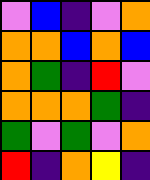[["violet", "blue", "indigo", "violet", "orange"], ["orange", "orange", "blue", "orange", "blue"], ["orange", "green", "indigo", "red", "violet"], ["orange", "orange", "orange", "green", "indigo"], ["green", "violet", "green", "violet", "orange"], ["red", "indigo", "orange", "yellow", "indigo"]]